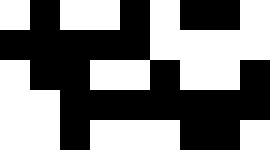[["white", "black", "white", "white", "black", "white", "black", "black", "white"], ["black", "black", "black", "black", "black", "white", "white", "white", "white"], ["white", "black", "black", "white", "white", "black", "white", "white", "black"], ["white", "white", "black", "black", "black", "black", "black", "black", "black"], ["white", "white", "black", "white", "white", "white", "black", "black", "white"]]